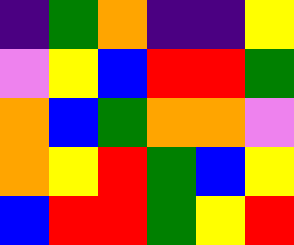[["indigo", "green", "orange", "indigo", "indigo", "yellow"], ["violet", "yellow", "blue", "red", "red", "green"], ["orange", "blue", "green", "orange", "orange", "violet"], ["orange", "yellow", "red", "green", "blue", "yellow"], ["blue", "red", "red", "green", "yellow", "red"]]